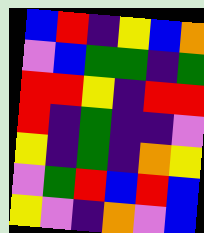[["blue", "red", "indigo", "yellow", "blue", "orange"], ["violet", "blue", "green", "green", "indigo", "green"], ["red", "red", "yellow", "indigo", "red", "red"], ["red", "indigo", "green", "indigo", "indigo", "violet"], ["yellow", "indigo", "green", "indigo", "orange", "yellow"], ["violet", "green", "red", "blue", "red", "blue"], ["yellow", "violet", "indigo", "orange", "violet", "blue"]]